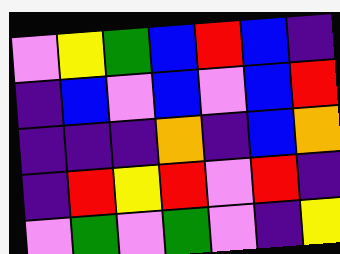[["violet", "yellow", "green", "blue", "red", "blue", "indigo"], ["indigo", "blue", "violet", "blue", "violet", "blue", "red"], ["indigo", "indigo", "indigo", "orange", "indigo", "blue", "orange"], ["indigo", "red", "yellow", "red", "violet", "red", "indigo"], ["violet", "green", "violet", "green", "violet", "indigo", "yellow"]]